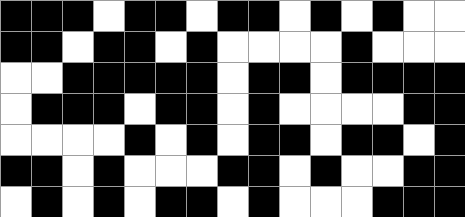[["black", "black", "black", "white", "black", "black", "white", "black", "black", "white", "black", "white", "black", "white", "white"], ["black", "black", "white", "black", "black", "white", "black", "white", "white", "white", "white", "black", "white", "white", "white"], ["white", "white", "black", "black", "black", "black", "black", "white", "black", "black", "white", "black", "black", "black", "black"], ["white", "black", "black", "black", "white", "black", "black", "white", "black", "white", "white", "white", "white", "black", "black"], ["white", "white", "white", "white", "black", "white", "black", "white", "black", "black", "white", "black", "black", "white", "black"], ["black", "black", "white", "black", "white", "white", "white", "black", "black", "white", "black", "white", "white", "black", "black"], ["white", "black", "white", "black", "white", "black", "black", "white", "black", "white", "white", "white", "black", "black", "black"]]